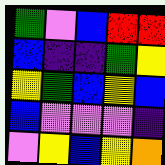[["green", "violet", "blue", "red", "red"], ["blue", "indigo", "indigo", "green", "yellow"], ["yellow", "green", "blue", "yellow", "blue"], ["blue", "violet", "violet", "violet", "indigo"], ["violet", "yellow", "blue", "yellow", "orange"]]